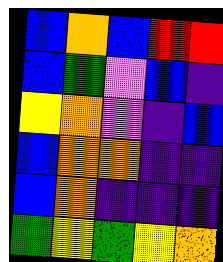[["blue", "orange", "blue", "red", "red"], ["blue", "green", "violet", "blue", "indigo"], ["yellow", "orange", "violet", "indigo", "blue"], ["blue", "orange", "orange", "indigo", "indigo"], ["blue", "orange", "indigo", "indigo", "indigo"], ["green", "yellow", "green", "yellow", "orange"]]